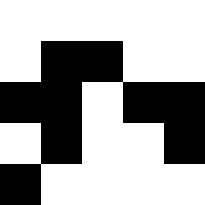[["white", "white", "white", "white", "white"], ["white", "black", "black", "white", "white"], ["black", "black", "white", "black", "black"], ["white", "black", "white", "white", "black"], ["black", "white", "white", "white", "white"]]